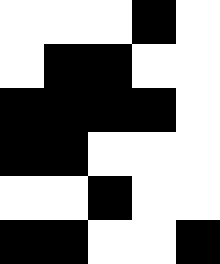[["white", "white", "white", "black", "white"], ["white", "black", "black", "white", "white"], ["black", "black", "black", "black", "white"], ["black", "black", "white", "white", "white"], ["white", "white", "black", "white", "white"], ["black", "black", "white", "white", "black"]]